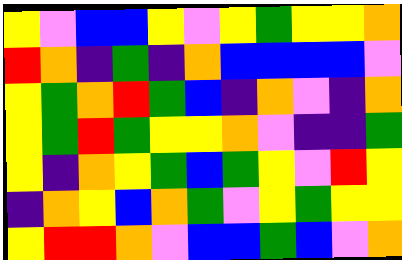[["yellow", "violet", "blue", "blue", "yellow", "violet", "yellow", "green", "yellow", "yellow", "orange"], ["red", "orange", "indigo", "green", "indigo", "orange", "blue", "blue", "blue", "blue", "violet"], ["yellow", "green", "orange", "red", "green", "blue", "indigo", "orange", "violet", "indigo", "orange"], ["yellow", "green", "red", "green", "yellow", "yellow", "orange", "violet", "indigo", "indigo", "green"], ["yellow", "indigo", "orange", "yellow", "green", "blue", "green", "yellow", "violet", "red", "yellow"], ["indigo", "orange", "yellow", "blue", "orange", "green", "violet", "yellow", "green", "yellow", "yellow"], ["yellow", "red", "red", "orange", "violet", "blue", "blue", "green", "blue", "violet", "orange"]]